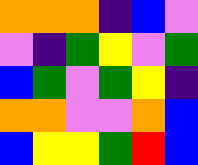[["orange", "orange", "orange", "indigo", "blue", "violet"], ["violet", "indigo", "green", "yellow", "violet", "green"], ["blue", "green", "violet", "green", "yellow", "indigo"], ["orange", "orange", "violet", "violet", "orange", "blue"], ["blue", "yellow", "yellow", "green", "red", "blue"]]